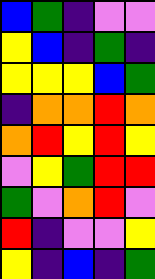[["blue", "green", "indigo", "violet", "violet"], ["yellow", "blue", "indigo", "green", "indigo"], ["yellow", "yellow", "yellow", "blue", "green"], ["indigo", "orange", "orange", "red", "orange"], ["orange", "red", "yellow", "red", "yellow"], ["violet", "yellow", "green", "red", "red"], ["green", "violet", "orange", "red", "violet"], ["red", "indigo", "violet", "violet", "yellow"], ["yellow", "indigo", "blue", "indigo", "green"]]